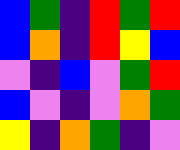[["blue", "green", "indigo", "red", "green", "red"], ["blue", "orange", "indigo", "red", "yellow", "blue"], ["violet", "indigo", "blue", "violet", "green", "red"], ["blue", "violet", "indigo", "violet", "orange", "green"], ["yellow", "indigo", "orange", "green", "indigo", "violet"]]